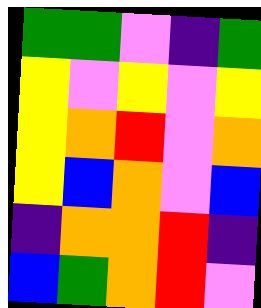[["green", "green", "violet", "indigo", "green"], ["yellow", "violet", "yellow", "violet", "yellow"], ["yellow", "orange", "red", "violet", "orange"], ["yellow", "blue", "orange", "violet", "blue"], ["indigo", "orange", "orange", "red", "indigo"], ["blue", "green", "orange", "red", "violet"]]